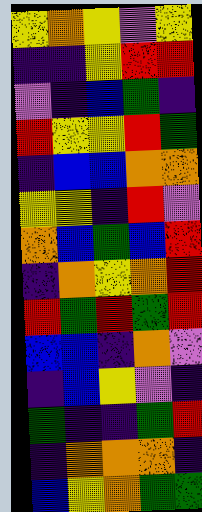[["yellow", "orange", "yellow", "violet", "yellow"], ["indigo", "indigo", "yellow", "red", "red"], ["violet", "indigo", "blue", "green", "indigo"], ["red", "yellow", "yellow", "red", "green"], ["indigo", "blue", "blue", "orange", "orange"], ["yellow", "yellow", "indigo", "red", "violet"], ["orange", "blue", "green", "blue", "red"], ["indigo", "orange", "yellow", "orange", "red"], ["red", "green", "red", "green", "red"], ["blue", "blue", "indigo", "orange", "violet"], ["indigo", "blue", "yellow", "violet", "indigo"], ["green", "indigo", "indigo", "green", "red"], ["indigo", "orange", "orange", "orange", "indigo"], ["blue", "yellow", "orange", "green", "green"]]